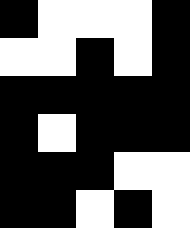[["black", "white", "white", "white", "black"], ["white", "white", "black", "white", "black"], ["black", "black", "black", "black", "black"], ["black", "white", "black", "black", "black"], ["black", "black", "black", "white", "white"], ["black", "black", "white", "black", "white"]]